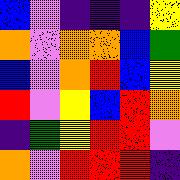[["blue", "violet", "indigo", "indigo", "indigo", "yellow"], ["orange", "violet", "orange", "orange", "blue", "green"], ["blue", "violet", "orange", "red", "blue", "yellow"], ["red", "violet", "yellow", "blue", "red", "orange"], ["indigo", "green", "yellow", "red", "red", "violet"], ["orange", "violet", "red", "red", "red", "indigo"]]